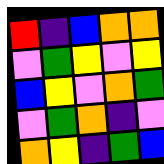[["red", "indigo", "blue", "orange", "orange"], ["violet", "green", "yellow", "violet", "yellow"], ["blue", "yellow", "violet", "orange", "green"], ["violet", "green", "orange", "indigo", "violet"], ["orange", "yellow", "indigo", "green", "blue"]]